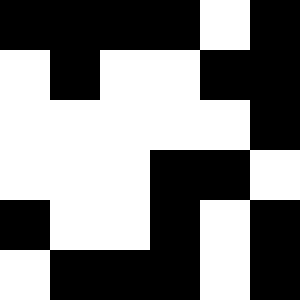[["black", "black", "black", "black", "white", "black"], ["white", "black", "white", "white", "black", "black"], ["white", "white", "white", "white", "white", "black"], ["white", "white", "white", "black", "black", "white"], ["black", "white", "white", "black", "white", "black"], ["white", "black", "black", "black", "white", "black"]]